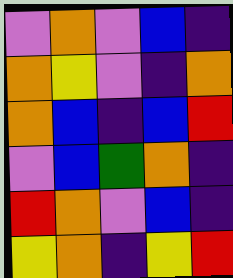[["violet", "orange", "violet", "blue", "indigo"], ["orange", "yellow", "violet", "indigo", "orange"], ["orange", "blue", "indigo", "blue", "red"], ["violet", "blue", "green", "orange", "indigo"], ["red", "orange", "violet", "blue", "indigo"], ["yellow", "orange", "indigo", "yellow", "red"]]